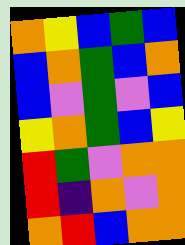[["orange", "yellow", "blue", "green", "blue"], ["blue", "orange", "green", "blue", "orange"], ["blue", "violet", "green", "violet", "blue"], ["yellow", "orange", "green", "blue", "yellow"], ["red", "green", "violet", "orange", "orange"], ["red", "indigo", "orange", "violet", "orange"], ["orange", "red", "blue", "orange", "orange"]]